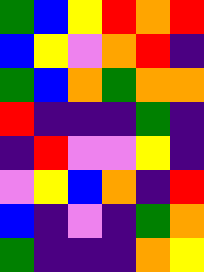[["green", "blue", "yellow", "red", "orange", "red"], ["blue", "yellow", "violet", "orange", "red", "indigo"], ["green", "blue", "orange", "green", "orange", "orange"], ["red", "indigo", "indigo", "indigo", "green", "indigo"], ["indigo", "red", "violet", "violet", "yellow", "indigo"], ["violet", "yellow", "blue", "orange", "indigo", "red"], ["blue", "indigo", "violet", "indigo", "green", "orange"], ["green", "indigo", "indigo", "indigo", "orange", "yellow"]]